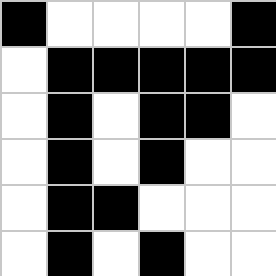[["black", "white", "white", "white", "white", "black"], ["white", "black", "black", "black", "black", "black"], ["white", "black", "white", "black", "black", "white"], ["white", "black", "white", "black", "white", "white"], ["white", "black", "black", "white", "white", "white"], ["white", "black", "white", "black", "white", "white"]]